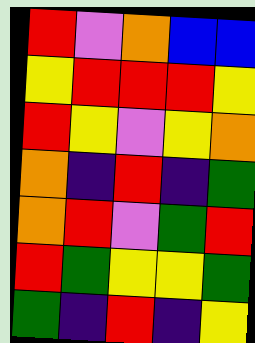[["red", "violet", "orange", "blue", "blue"], ["yellow", "red", "red", "red", "yellow"], ["red", "yellow", "violet", "yellow", "orange"], ["orange", "indigo", "red", "indigo", "green"], ["orange", "red", "violet", "green", "red"], ["red", "green", "yellow", "yellow", "green"], ["green", "indigo", "red", "indigo", "yellow"]]